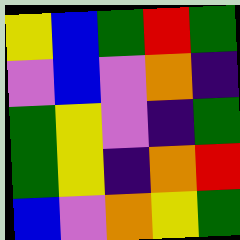[["yellow", "blue", "green", "red", "green"], ["violet", "blue", "violet", "orange", "indigo"], ["green", "yellow", "violet", "indigo", "green"], ["green", "yellow", "indigo", "orange", "red"], ["blue", "violet", "orange", "yellow", "green"]]